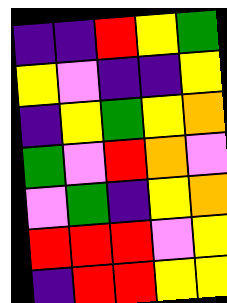[["indigo", "indigo", "red", "yellow", "green"], ["yellow", "violet", "indigo", "indigo", "yellow"], ["indigo", "yellow", "green", "yellow", "orange"], ["green", "violet", "red", "orange", "violet"], ["violet", "green", "indigo", "yellow", "orange"], ["red", "red", "red", "violet", "yellow"], ["indigo", "red", "red", "yellow", "yellow"]]